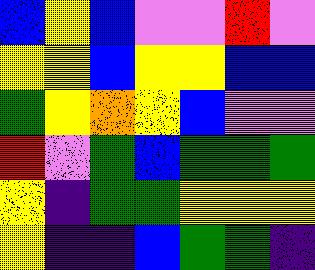[["blue", "yellow", "blue", "violet", "violet", "red", "violet"], ["yellow", "yellow", "blue", "yellow", "yellow", "blue", "blue"], ["green", "yellow", "orange", "yellow", "blue", "violet", "violet"], ["red", "violet", "green", "blue", "green", "green", "green"], ["yellow", "indigo", "green", "green", "yellow", "yellow", "yellow"], ["yellow", "indigo", "indigo", "blue", "green", "green", "indigo"]]